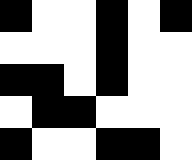[["black", "white", "white", "black", "white", "black"], ["white", "white", "white", "black", "white", "white"], ["black", "black", "white", "black", "white", "white"], ["white", "black", "black", "white", "white", "white"], ["black", "white", "white", "black", "black", "white"]]